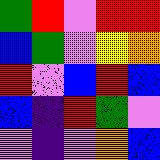[["green", "red", "violet", "red", "red"], ["blue", "green", "violet", "yellow", "orange"], ["red", "violet", "blue", "red", "blue"], ["blue", "indigo", "red", "green", "violet"], ["violet", "indigo", "violet", "orange", "blue"]]